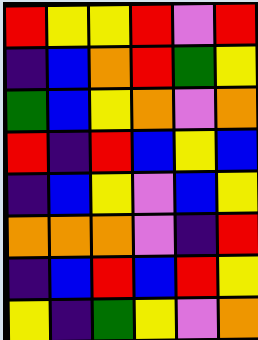[["red", "yellow", "yellow", "red", "violet", "red"], ["indigo", "blue", "orange", "red", "green", "yellow"], ["green", "blue", "yellow", "orange", "violet", "orange"], ["red", "indigo", "red", "blue", "yellow", "blue"], ["indigo", "blue", "yellow", "violet", "blue", "yellow"], ["orange", "orange", "orange", "violet", "indigo", "red"], ["indigo", "blue", "red", "blue", "red", "yellow"], ["yellow", "indigo", "green", "yellow", "violet", "orange"]]